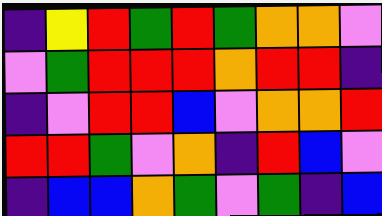[["indigo", "yellow", "red", "green", "red", "green", "orange", "orange", "violet"], ["violet", "green", "red", "red", "red", "orange", "red", "red", "indigo"], ["indigo", "violet", "red", "red", "blue", "violet", "orange", "orange", "red"], ["red", "red", "green", "violet", "orange", "indigo", "red", "blue", "violet"], ["indigo", "blue", "blue", "orange", "green", "violet", "green", "indigo", "blue"]]